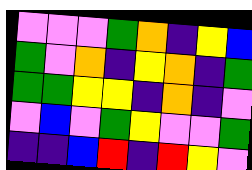[["violet", "violet", "violet", "green", "orange", "indigo", "yellow", "blue"], ["green", "violet", "orange", "indigo", "yellow", "orange", "indigo", "green"], ["green", "green", "yellow", "yellow", "indigo", "orange", "indigo", "violet"], ["violet", "blue", "violet", "green", "yellow", "violet", "violet", "green"], ["indigo", "indigo", "blue", "red", "indigo", "red", "yellow", "violet"]]